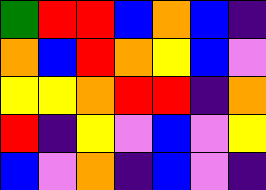[["green", "red", "red", "blue", "orange", "blue", "indigo"], ["orange", "blue", "red", "orange", "yellow", "blue", "violet"], ["yellow", "yellow", "orange", "red", "red", "indigo", "orange"], ["red", "indigo", "yellow", "violet", "blue", "violet", "yellow"], ["blue", "violet", "orange", "indigo", "blue", "violet", "indigo"]]